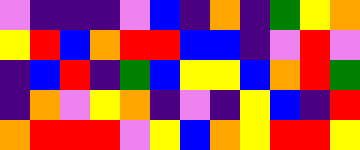[["violet", "indigo", "indigo", "indigo", "violet", "blue", "indigo", "orange", "indigo", "green", "yellow", "orange"], ["yellow", "red", "blue", "orange", "red", "red", "blue", "blue", "indigo", "violet", "red", "violet"], ["indigo", "blue", "red", "indigo", "green", "blue", "yellow", "yellow", "blue", "orange", "red", "green"], ["indigo", "orange", "violet", "yellow", "orange", "indigo", "violet", "indigo", "yellow", "blue", "indigo", "red"], ["orange", "red", "red", "red", "violet", "yellow", "blue", "orange", "yellow", "red", "red", "yellow"]]